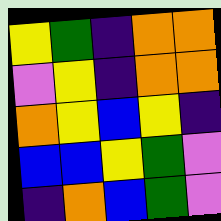[["yellow", "green", "indigo", "orange", "orange"], ["violet", "yellow", "indigo", "orange", "orange"], ["orange", "yellow", "blue", "yellow", "indigo"], ["blue", "blue", "yellow", "green", "violet"], ["indigo", "orange", "blue", "green", "violet"]]